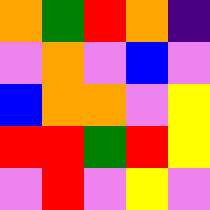[["orange", "green", "red", "orange", "indigo"], ["violet", "orange", "violet", "blue", "violet"], ["blue", "orange", "orange", "violet", "yellow"], ["red", "red", "green", "red", "yellow"], ["violet", "red", "violet", "yellow", "violet"]]